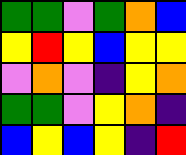[["green", "green", "violet", "green", "orange", "blue"], ["yellow", "red", "yellow", "blue", "yellow", "yellow"], ["violet", "orange", "violet", "indigo", "yellow", "orange"], ["green", "green", "violet", "yellow", "orange", "indigo"], ["blue", "yellow", "blue", "yellow", "indigo", "red"]]